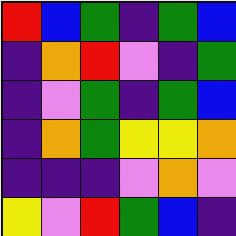[["red", "blue", "green", "indigo", "green", "blue"], ["indigo", "orange", "red", "violet", "indigo", "green"], ["indigo", "violet", "green", "indigo", "green", "blue"], ["indigo", "orange", "green", "yellow", "yellow", "orange"], ["indigo", "indigo", "indigo", "violet", "orange", "violet"], ["yellow", "violet", "red", "green", "blue", "indigo"]]